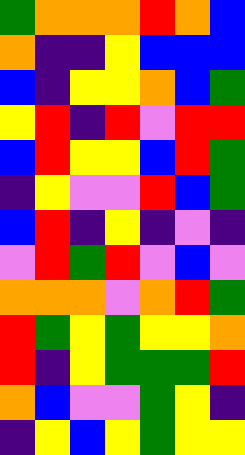[["green", "orange", "orange", "orange", "red", "orange", "blue"], ["orange", "indigo", "indigo", "yellow", "blue", "blue", "blue"], ["blue", "indigo", "yellow", "yellow", "orange", "blue", "green"], ["yellow", "red", "indigo", "red", "violet", "red", "red"], ["blue", "red", "yellow", "yellow", "blue", "red", "green"], ["indigo", "yellow", "violet", "violet", "red", "blue", "green"], ["blue", "red", "indigo", "yellow", "indigo", "violet", "indigo"], ["violet", "red", "green", "red", "violet", "blue", "violet"], ["orange", "orange", "orange", "violet", "orange", "red", "green"], ["red", "green", "yellow", "green", "yellow", "yellow", "orange"], ["red", "indigo", "yellow", "green", "green", "green", "red"], ["orange", "blue", "violet", "violet", "green", "yellow", "indigo"], ["indigo", "yellow", "blue", "yellow", "green", "yellow", "yellow"]]